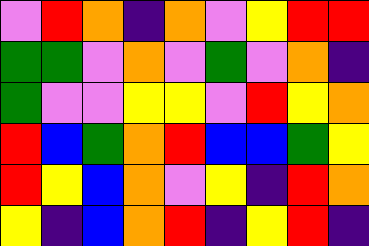[["violet", "red", "orange", "indigo", "orange", "violet", "yellow", "red", "red"], ["green", "green", "violet", "orange", "violet", "green", "violet", "orange", "indigo"], ["green", "violet", "violet", "yellow", "yellow", "violet", "red", "yellow", "orange"], ["red", "blue", "green", "orange", "red", "blue", "blue", "green", "yellow"], ["red", "yellow", "blue", "orange", "violet", "yellow", "indigo", "red", "orange"], ["yellow", "indigo", "blue", "orange", "red", "indigo", "yellow", "red", "indigo"]]